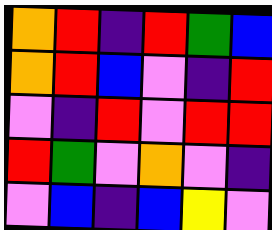[["orange", "red", "indigo", "red", "green", "blue"], ["orange", "red", "blue", "violet", "indigo", "red"], ["violet", "indigo", "red", "violet", "red", "red"], ["red", "green", "violet", "orange", "violet", "indigo"], ["violet", "blue", "indigo", "blue", "yellow", "violet"]]